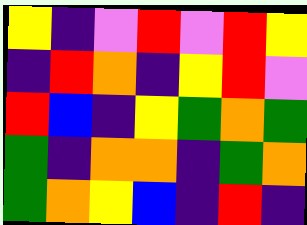[["yellow", "indigo", "violet", "red", "violet", "red", "yellow"], ["indigo", "red", "orange", "indigo", "yellow", "red", "violet"], ["red", "blue", "indigo", "yellow", "green", "orange", "green"], ["green", "indigo", "orange", "orange", "indigo", "green", "orange"], ["green", "orange", "yellow", "blue", "indigo", "red", "indigo"]]